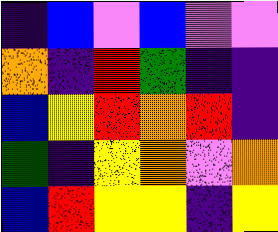[["indigo", "blue", "violet", "blue", "violet", "violet"], ["orange", "indigo", "red", "green", "indigo", "indigo"], ["blue", "yellow", "red", "orange", "red", "indigo"], ["green", "indigo", "yellow", "orange", "violet", "orange"], ["blue", "red", "yellow", "yellow", "indigo", "yellow"]]